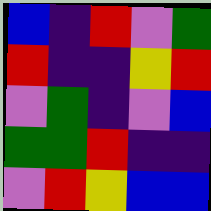[["blue", "indigo", "red", "violet", "green"], ["red", "indigo", "indigo", "yellow", "red"], ["violet", "green", "indigo", "violet", "blue"], ["green", "green", "red", "indigo", "indigo"], ["violet", "red", "yellow", "blue", "blue"]]